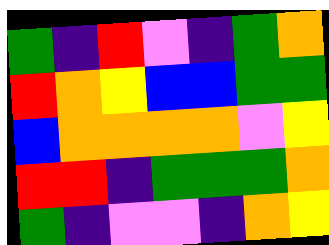[["green", "indigo", "red", "violet", "indigo", "green", "orange"], ["red", "orange", "yellow", "blue", "blue", "green", "green"], ["blue", "orange", "orange", "orange", "orange", "violet", "yellow"], ["red", "red", "indigo", "green", "green", "green", "orange"], ["green", "indigo", "violet", "violet", "indigo", "orange", "yellow"]]